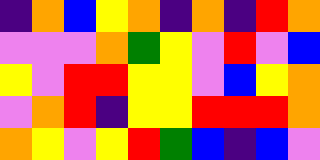[["indigo", "orange", "blue", "yellow", "orange", "indigo", "orange", "indigo", "red", "orange"], ["violet", "violet", "violet", "orange", "green", "yellow", "violet", "red", "violet", "blue"], ["yellow", "violet", "red", "red", "yellow", "yellow", "violet", "blue", "yellow", "orange"], ["violet", "orange", "red", "indigo", "yellow", "yellow", "red", "red", "red", "orange"], ["orange", "yellow", "violet", "yellow", "red", "green", "blue", "indigo", "blue", "violet"]]